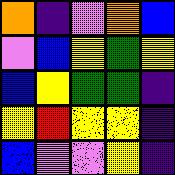[["orange", "indigo", "violet", "orange", "blue"], ["violet", "blue", "yellow", "green", "yellow"], ["blue", "yellow", "green", "green", "indigo"], ["yellow", "red", "yellow", "yellow", "indigo"], ["blue", "violet", "violet", "yellow", "indigo"]]